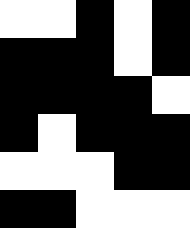[["white", "white", "black", "white", "black"], ["black", "black", "black", "white", "black"], ["black", "black", "black", "black", "white"], ["black", "white", "black", "black", "black"], ["white", "white", "white", "black", "black"], ["black", "black", "white", "white", "white"]]